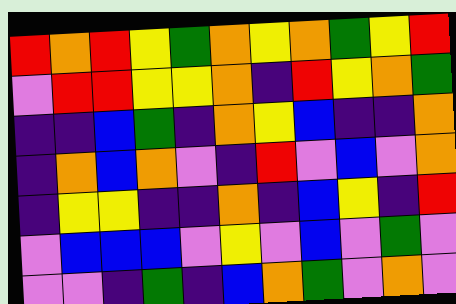[["red", "orange", "red", "yellow", "green", "orange", "yellow", "orange", "green", "yellow", "red"], ["violet", "red", "red", "yellow", "yellow", "orange", "indigo", "red", "yellow", "orange", "green"], ["indigo", "indigo", "blue", "green", "indigo", "orange", "yellow", "blue", "indigo", "indigo", "orange"], ["indigo", "orange", "blue", "orange", "violet", "indigo", "red", "violet", "blue", "violet", "orange"], ["indigo", "yellow", "yellow", "indigo", "indigo", "orange", "indigo", "blue", "yellow", "indigo", "red"], ["violet", "blue", "blue", "blue", "violet", "yellow", "violet", "blue", "violet", "green", "violet"], ["violet", "violet", "indigo", "green", "indigo", "blue", "orange", "green", "violet", "orange", "violet"]]